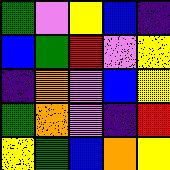[["green", "violet", "yellow", "blue", "indigo"], ["blue", "green", "red", "violet", "yellow"], ["indigo", "orange", "violet", "blue", "yellow"], ["green", "orange", "violet", "indigo", "red"], ["yellow", "green", "blue", "orange", "yellow"]]